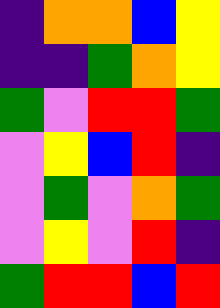[["indigo", "orange", "orange", "blue", "yellow"], ["indigo", "indigo", "green", "orange", "yellow"], ["green", "violet", "red", "red", "green"], ["violet", "yellow", "blue", "red", "indigo"], ["violet", "green", "violet", "orange", "green"], ["violet", "yellow", "violet", "red", "indigo"], ["green", "red", "red", "blue", "red"]]